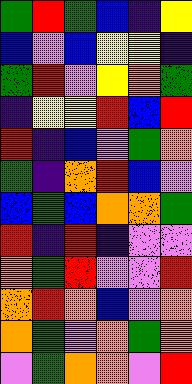[["green", "red", "green", "blue", "indigo", "yellow"], ["blue", "violet", "blue", "yellow", "yellow", "indigo"], ["green", "red", "violet", "yellow", "orange", "green"], ["indigo", "yellow", "yellow", "red", "blue", "red"], ["red", "indigo", "blue", "violet", "green", "orange"], ["green", "indigo", "orange", "red", "blue", "violet"], ["blue", "green", "blue", "orange", "orange", "green"], ["red", "indigo", "red", "indigo", "violet", "violet"], ["orange", "green", "red", "violet", "violet", "red"], ["orange", "red", "orange", "blue", "violet", "orange"], ["orange", "green", "violet", "orange", "green", "orange"], ["violet", "green", "orange", "orange", "violet", "red"]]